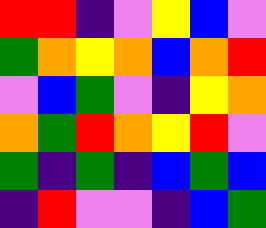[["red", "red", "indigo", "violet", "yellow", "blue", "violet"], ["green", "orange", "yellow", "orange", "blue", "orange", "red"], ["violet", "blue", "green", "violet", "indigo", "yellow", "orange"], ["orange", "green", "red", "orange", "yellow", "red", "violet"], ["green", "indigo", "green", "indigo", "blue", "green", "blue"], ["indigo", "red", "violet", "violet", "indigo", "blue", "green"]]